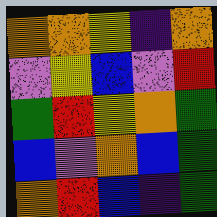[["orange", "orange", "yellow", "indigo", "orange"], ["violet", "yellow", "blue", "violet", "red"], ["green", "red", "yellow", "orange", "green"], ["blue", "violet", "orange", "blue", "green"], ["orange", "red", "blue", "indigo", "green"]]